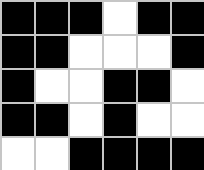[["black", "black", "black", "white", "black", "black"], ["black", "black", "white", "white", "white", "black"], ["black", "white", "white", "black", "black", "white"], ["black", "black", "white", "black", "white", "white"], ["white", "white", "black", "black", "black", "black"]]